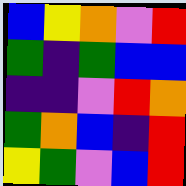[["blue", "yellow", "orange", "violet", "red"], ["green", "indigo", "green", "blue", "blue"], ["indigo", "indigo", "violet", "red", "orange"], ["green", "orange", "blue", "indigo", "red"], ["yellow", "green", "violet", "blue", "red"]]